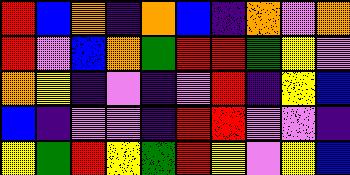[["red", "blue", "orange", "indigo", "orange", "blue", "indigo", "orange", "violet", "orange"], ["red", "violet", "blue", "orange", "green", "red", "red", "green", "yellow", "violet"], ["orange", "yellow", "indigo", "violet", "indigo", "violet", "red", "indigo", "yellow", "blue"], ["blue", "indigo", "violet", "violet", "indigo", "red", "red", "violet", "violet", "indigo"], ["yellow", "green", "red", "yellow", "green", "red", "yellow", "violet", "yellow", "blue"]]